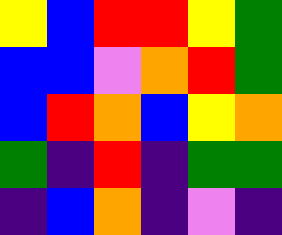[["yellow", "blue", "red", "red", "yellow", "green"], ["blue", "blue", "violet", "orange", "red", "green"], ["blue", "red", "orange", "blue", "yellow", "orange"], ["green", "indigo", "red", "indigo", "green", "green"], ["indigo", "blue", "orange", "indigo", "violet", "indigo"]]